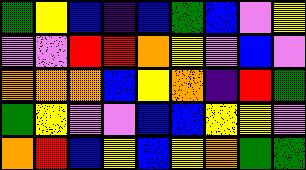[["green", "yellow", "blue", "indigo", "blue", "green", "blue", "violet", "yellow"], ["violet", "violet", "red", "red", "orange", "yellow", "violet", "blue", "violet"], ["orange", "orange", "orange", "blue", "yellow", "orange", "indigo", "red", "green"], ["green", "yellow", "violet", "violet", "blue", "blue", "yellow", "yellow", "violet"], ["orange", "red", "blue", "yellow", "blue", "yellow", "orange", "green", "green"]]